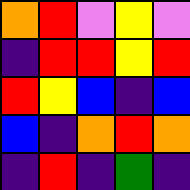[["orange", "red", "violet", "yellow", "violet"], ["indigo", "red", "red", "yellow", "red"], ["red", "yellow", "blue", "indigo", "blue"], ["blue", "indigo", "orange", "red", "orange"], ["indigo", "red", "indigo", "green", "indigo"]]